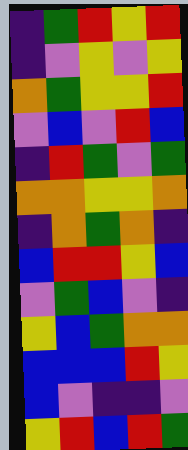[["indigo", "green", "red", "yellow", "red"], ["indigo", "violet", "yellow", "violet", "yellow"], ["orange", "green", "yellow", "yellow", "red"], ["violet", "blue", "violet", "red", "blue"], ["indigo", "red", "green", "violet", "green"], ["orange", "orange", "yellow", "yellow", "orange"], ["indigo", "orange", "green", "orange", "indigo"], ["blue", "red", "red", "yellow", "blue"], ["violet", "green", "blue", "violet", "indigo"], ["yellow", "blue", "green", "orange", "orange"], ["blue", "blue", "blue", "red", "yellow"], ["blue", "violet", "indigo", "indigo", "violet"], ["yellow", "red", "blue", "red", "green"]]